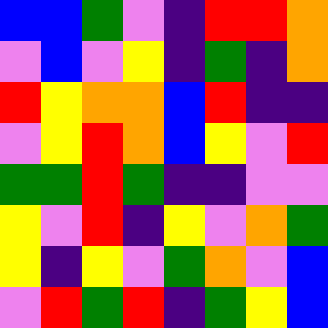[["blue", "blue", "green", "violet", "indigo", "red", "red", "orange"], ["violet", "blue", "violet", "yellow", "indigo", "green", "indigo", "orange"], ["red", "yellow", "orange", "orange", "blue", "red", "indigo", "indigo"], ["violet", "yellow", "red", "orange", "blue", "yellow", "violet", "red"], ["green", "green", "red", "green", "indigo", "indigo", "violet", "violet"], ["yellow", "violet", "red", "indigo", "yellow", "violet", "orange", "green"], ["yellow", "indigo", "yellow", "violet", "green", "orange", "violet", "blue"], ["violet", "red", "green", "red", "indigo", "green", "yellow", "blue"]]